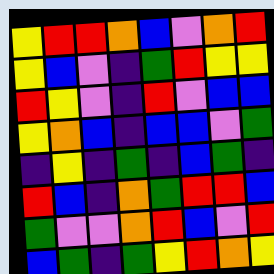[["yellow", "red", "red", "orange", "blue", "violet", "orange", "red"], ["yellow", "blue", "violet", "indigo", "green", "red", "yellow", "yellow"], ["red", "yellow", "violet", "indigo", "red", "violet", "blue", "blue"], ["yellow", "orange", "blue", "indigo", "blue", "blue", "violet", "green"], ["indigo", "yellow", "indigo", "green", "indigo", "blue", "green", "indigo"], ["red", "blue", "indigo", "orange", "green", "red", "red", "blue"], ["green", "violet", "violet", "orange", "red", "blue", "violet", "red"], ["blue", "green", "indigo", "green", "yellow", "red", "orange", "yellow"]]